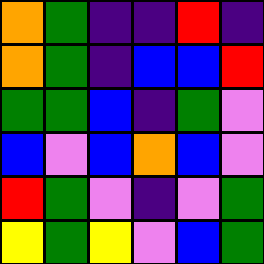[["orange", "green", "indigo", "indigo", "red", "indigo"], ["orange", "green", "indigo", "blue", "blue", "red"], ["green", "green", "blue", "indigo", "green", "violet"], ["blue", "violet", "blue", "orange", "blue", "violet"], ["red", "green", "violet", "indigo", "violet", "green"], ["yellow", "green", "yellow", "violet", "blue", "green"]]